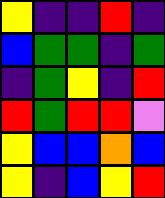[["yellow", "indigo", "indigo", "red", "indigo"], ["blue", "green", "green", "indigo", "green"], ["indigo", "green", "yellow", "indigo", "red"], ["red", "green", "red", "red", "violet"], ["yellow", "blue", "blue", "orange", "blue"], ["yellow", "indigo", "blue", "yellow", "red"]]